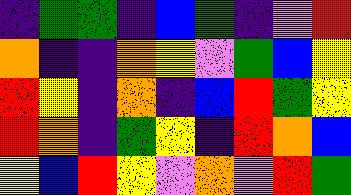[["indigo", "green", "green", "indigo", "blue", "green", "indigo", "violet", "red"], ["orange", "indigo", "indigo", "orange", "yellow", "violet", "green", "blue", "yellow"], ["red", "yellow", "indigo", "orange", "indigo", "blue", "red", "green", "yellow"], ["red", "orange", "indigo", "green", "yellow", "indigo", "red", "orange", "blue"], ["yellow", "blue", "red", "yellow", "violet", "orange", "violet", "red", "green"]]